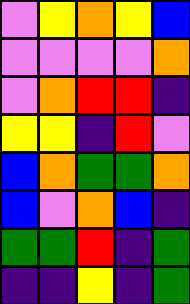[["violet", "yellow", "orange", "yellow", "blue"], ["violet", "violet", "violet", "violet", "orange"], ["violet", "orange", "red", "red", "indigo"], ["yellow", "yellow", "indigo", "red", "violet"], ["blue", "orange", "green", "green", "orange"], ["blue", "violet", "orange", "blue", "indigo"], ["green", "green", "red", "indigo", "green"], ["indigo", "indigo", "yellow", "indigo", "green"]]